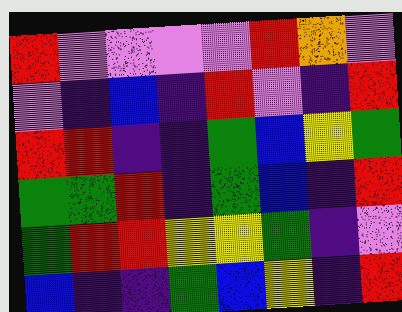[["red", "violet", "violet", "violet", "violet", "red", "orange", "violet"], ["violet", "indigo", "blue", "indigo", "red", "violet", "indigo", "red"], ["red", "red", "indigo", "indigo", "green", "blue", "yellow", "green"], ["green", "green", "red", "indigo", "green", "blue", "indigo", "red"], ["green", "red", "red", "yellow", "yellow", "green", "indigo", "violet"], ["blue", "indigo", "indigo", "green", "blue", "yellow", "indigo", "red"]]